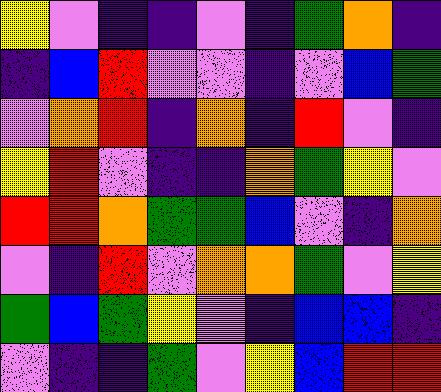[["yellow", "violet", "indigo", "indigo", "violet", "indigo", "green", "orange", "indigo"], ["indigo", "blue", "red", "violet", "violet", "indigo", "violet", "blue", "green"], ["violet", "orange", "red", "indigo", "orange", "indigo", "red", "violet", "indigo"], ["yellow", "red", "violet", "indigo", "indigo", "orange", "green", "yellow", "violet"], ["red", "red", "orange", "green", "green", "blue", "violet", "indigo", "orange"], ["violet", "indigo", "red", "violet", "orange", "orange", "green", "violet", "yellow"], ["green", "blue", "green", "yellow", "violet", "indigo", "blue", "blue", "indigo"], ["violet", "indigo", "indigo", "green", "violet", "yellow", "blue", "red", "red"]]